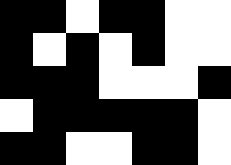[["black", "black", "white", "black", "black", "white", "white"], ["black", "white", "black", "white", "black", "white", "white"], ["black", "black", "black", "white", "white", "white", "black"], ["white", "black", "black", "black", "black", "black", "white"], ["black", "black", "white", "white", "black", "black", "white"]]